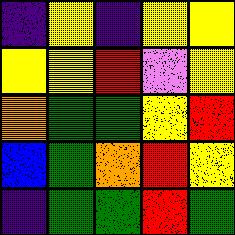[["indigo", "yellow", "indigo", "yellow", "yellow"], ["yellow", "yellow", "red", "violet", "yellow"], ["orange", "green", "green", "yellow", "red"], ["blue", "green", "orange", "red", "yellow"], ["indigo", "green", "green", "red", "green"]]